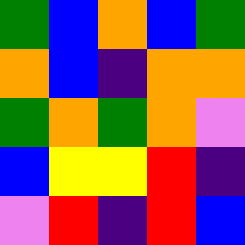[["green", "blue", "orange", "blue", "green"], ["orange", "blue", "indigo", "orange", "orange"], ["green", "orange", "green", "orange", "violet"], ["blue", "yellow", "yellow", "red", "indigo"], ["violet", "red", "indigo", "red", "blue"]]